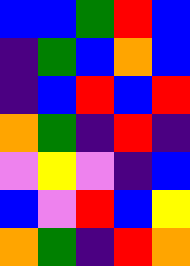[["blue", "blue", "green", "red", "blue"], ["indigo", "green", "blue", "orange", "blue"], ["indigo", "blue", "red", "blue", "red"], ["orange", "green", "indigo", "red", "indigo"], ["violet", "yellow", "violet", "indigo", "blue"], ["blue", "violet", "red", "blue", "yellow"], ["orange", "green", "indigo", "red", "orange"]]